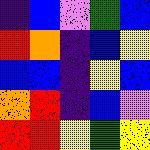[["indigo", "blue", "violet", "green", "blue"], ["red", "orange", "indigo", "blue", "yellow"], ["blue", "blue", "indigo", "yellow", "blue"], ["orange", "red", "indigo", "blue", "violet"], ["red", "red", "yellow", "green", "yellow"]]